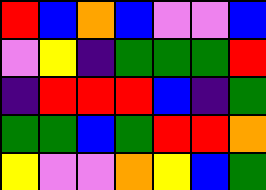[["red", "blue", "orange", "blue", "violet", "violet", "blue"], ["violet", "yellow", "indigo", "green", "green", "green", "red"], ["indigo", "red", "red", "red", "blue", "indigo", "green"], ["green", "green", "blue", "green", "red", "red", "orange"], ["yellow", "violet", "violet", "orange", "yellow", "blue", "green"]]